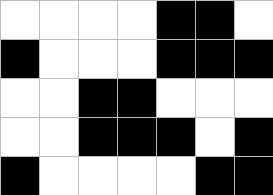[["white", "white", "white", "white", "black", "black", "white"], ["black", "white", "white", "white", "black", "black", "black"], ["white", "white", "black", "black", "white", "white", "white"], ["white", "white", "black", "black", "black", "white", "black"], ["black", "white", "white", "white", "white", "black", "black"]]